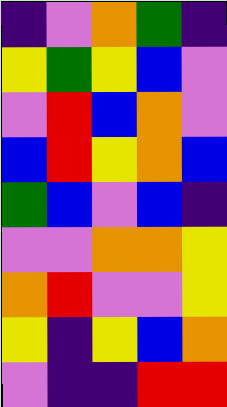[["indigo", "violet", "orange", "green", "indigo"], ["yellow", "green", "yellow", "blue", "violet"], ["violet", "red", "blue", "orange", "violet"], ["blue", "red", "yellow", "orange", "blue"], ["green", "blue", "violet", "blue", "indigo"], ["violet", "violet", "orange", "orange", "yellow"], ["orange", "red", "violet", "violet", "yellow"], ["yellow", "indigo", "yellow", "blue", "orange"], ["violet", "indigo", "indigo", "red", "red"]]